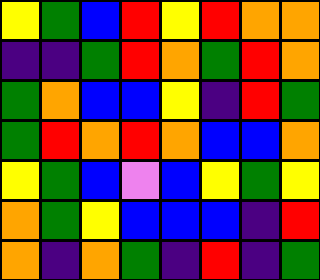[["yellow", "green", "blue", "red", "yellow", "red", "orange", "orange"], ["indigo", "indigo", "green", "red", "orange", "green", "red", "orange"], ["green", "orange", "blue", "blue", "yellow", "indigo", "red", "green"], ["green", "red", "orange", "red", "orange", "blue", "blue", "orange"], ["yellow", "green", "blue", "violet", "blue", "yellow", "green", "yellow"], ["orange", "green", "yellow", "blue", "blue", "blue", "indigo", "red"], ["orange", "indigo", "orange", "green", "indigo", "red", "indigo", "green"]]